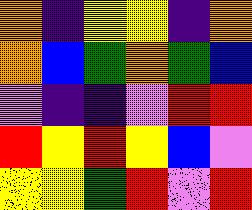[["orange", "indigo", "yellow", "yellow", "indigo", "orange"], ["orange", "blue", "green", "orange", "green", "blue"], ["violet", "indigo", "indigo", "violet", "red", "red"], ["red", "yellow", "red", "yellow", "blue", "violet"], ["yellow", "yellow", "green", "red", "violet", "red"]]